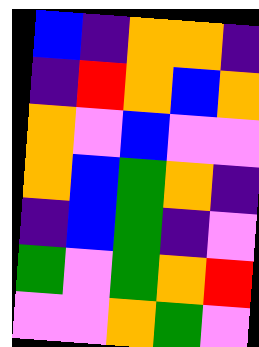[["blue", "indigo", "orange", "orange", "indigo"], ["indigo", "red", "orange", "blue", "orange"], ["orange", "violet", "blue", "violet", "violet"], ["orange", "blue", "green", "orange", "indigo"], ["indigo", "blue", "green", "indigo", "violet"], ["green", "violet", "green", "orange", "red"], ["violet", "violet", "orange", "green", "violet"]]